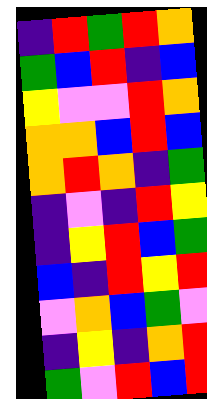[["indigo", "red", "green", "red", "orange"], ["green", "blue", "red", "indigo", "blue"], ["yellow", "violet", "violet", "red", "orange"], ["orange", "orange", "blue", "red", "blue"], ["orange", "red", "orange", "indigo", "green"], ["indigo", "violet", "indigo", "red", "yellow"], ["indigo", "yellow", "red", "blue", "green"], ["blue", "indigo", "red", "yellow", "red"], ["violet", "orange", "blue", "green", "violet"], ["indigo", "yellow", "indigo", "orange", "red"], ["green", "violet", "red", "blue", "red"]]